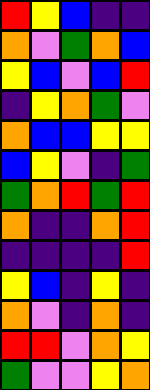[["red", "yellow", "blue", "indigo", "indigo"], ["orange", "violet", "green", "orange", "blue"], ["yellow", "blue", "violet", "blue", "red"], ["indigo", "yellow", "orange", "green", "violet"], ["orange", "blue", "blue", "yellow", "yellow"], ["blue", "yellow", "violet", "indigo", "green"], ["green", "orange", "red", "green", "red"], ["orange", "indigo", "indigo", "orange", "red"], ["indigo", "indigo", "indigo", "indigo", "red"], ["yellow", "blue", "indigo", "yellow", "indigo"], ["orange", "violet", "indigo", "orange", "indigo"], ["red", "red", "violet", "orange", "yellow"], ["green", "violet", "violet", "yellow", "orange"]]